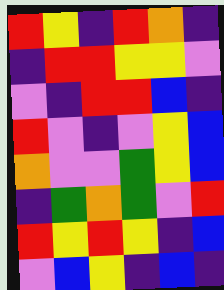[["red", "yellow", "indigo", "red", "orange", "indigo"], ["indigo", "red", "red", "yellow", "yellow", "violet"], ["violet", "indigo", "red", "red", "blue", "indigo"], ["red", "violet", "indigo", "violet", "yellow", "blue"], ["orange", "violet", "violet", "green", "yellow", "blue"], ["indigo", "green", "orange", "green", "violet", "red"], ["red", "yellow", "red", "yellow", "indigo", "blue"], ["violet", "blue", "yellow", "indigo", "blue", "indigo"]]